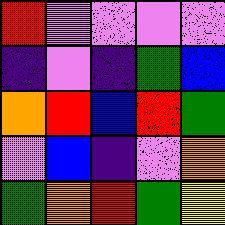[["red", "violet", "violet", "violet", "violet"], ["indigo", "violet", "indigo", "green", "blue"], ["orange", "red", "blue", "red", "green"], ["violet", "blue", "indigo", "violet", "orange"], ["green", "orange", "red", "green", "yellow"]]